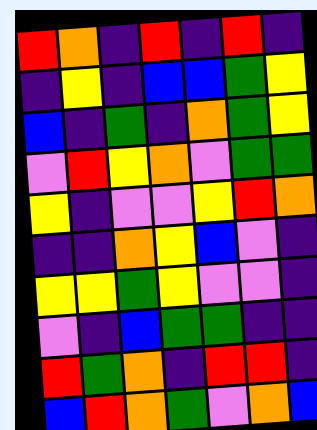[["red", "orange", "indigo", "red", "indigo", "red", "indigo"], ["indigo", "yellow", "indigo", "blue", "blue", "green", "yellow"], ["blue", "indigo", "green", "indigo", "orange", "green", "yellow"], ["violet", "red", "yellow", "orange", "violet", "green", "green"], ["yellow", "indigo", "violet", "violet", "yellow", "red", "orange"], ["indigo", "indigo", "orange", "yellow", "blue", "violet", "indigo"], ["yellow", "yellow", "green", "yellow", "violet", "violet", "indigo"], ["violet", "indigo", "blue", "green", "green", "indigo", "indigo"], ["red", "green", "orange", "indigo", "red", "red", "indigo"], ["blue", "red", "orange", "green", "violet", "orange", "blue"]]